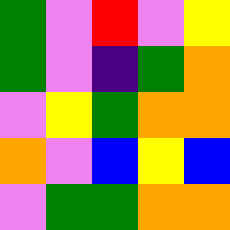[["green", "violet", "red", "violet", "yellow"], ["green", "violet", "indigo", "green", "orange"], ["violet", "yellow", "green", "orange", "orange"], ["orange", "violet", "blue", "yellow", "blue"], ["violet", "green", "green", "orange", "orange"]]